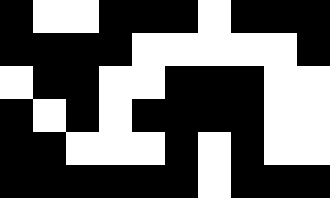[["black", "white", "white", "black", "black", "black", "white", "black", "black", "black"], ["black", "black", "black", "black", "white", "white", "white", "white", "white", "black"], ["white", "black", "black", "white", "white", "black", "black", "black", "white", "white"], ["black", "white", "black", "white", "black", "black", "black", "black", "white", "white"], ["black", "black", "white", "white", "white", "black", "white", "black", "white", "white"], ["black", "black", "black", "black", "black", "black", "white", "black", "black", "black"]]